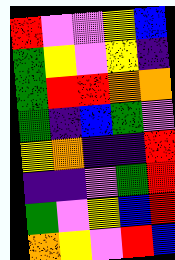[["red", "violet", "violet", "yellow", "blue"], ["green", "yellow", "violet", "yellow", "indigo"], ["green", "red", "red", "orange", "orange"], ["green", "indigo", "blue", "green", "violet"], ["yellow", "orange", "indigo", "indigo", "red"], ["indigo", "indigo", "violet", "green", "red"], ["green", "violet", "yellow", "blue", "red"], ["orange", "yellow", "violet", "red", "blue"]]